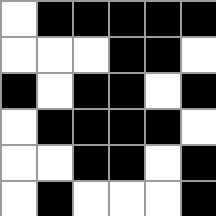[["white", "black", "black", "black", "black", "black"], ["white", "white", "white", "black", "black", "white"], ["black", "white", "black", "black", "white", "black"], ["white", "black", "black", "black", "black", "white"], ["white", "white", "black", "black", "white", "black"], ["white", "black", "white", "white", "white", "black"]]